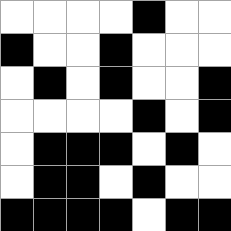[["white", "white", "white", "white", "black", "white", "white"], ["black", "white", "white", "black", "white", "white", "white"], ["white", "black", "white", "black", "white", "white", "black"], ["white", "white", "white", "white", "black", "white", "black"], ["white", "black", "black", "black", "white", "black", "white"], ["white", "black", "black", "white", "black", "white", "white"], ["black", "black", "black", "black", "white", "black", "black"]]